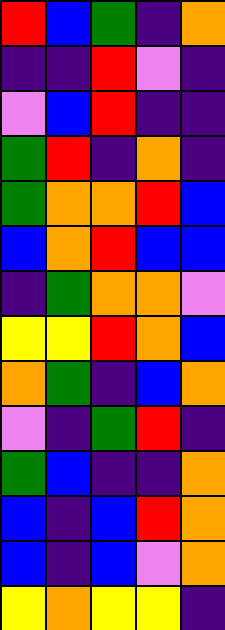[["red", "blue", "green", "indigo", "orange"], ["indigo", "indigo", "red", "violet", "indigo"], ["violet", "blue", "red", "indigo", "indigo"], ["green", "red", "indigo", "orange", "indigo"], ["green", "orange", "orange", "red", "blue"], ["blue", "orange", "red", "blue", "blue"], ["indigo", "green", "orange", "orange", "violet"], ["yellow", "yellow", "red", "orange", "blue"], ["orange", "green", "indigo", "blue", "orange"], ["violet", "indigo", "green", "red", "indigo"], ["green", "blue", "indigo", "indigo", "orange"], ["blue", "indigo", "blue", "red", "orange"], ["blue", "indigo", "blue", "violet", "orange"], ["yellow", "orange", "yellow", "yellow", "indigo"]]